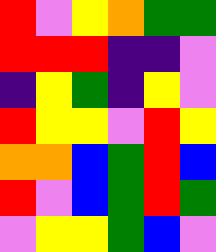[["red", "violet", "yellow", "orange", "green", "green"], ["red", "red", "red", "indigo", "indigo", "violet"], ["indigo", "yellow", "green", "indigo", "yellow", "violet"], ["red", "yellow", "yellow", "violet", "red", "yellow"], ["orange", "orange", "blue", "green", "red", "blue"], ["red", "violet", "blue", "green", "red", "green"], ["violet", "yellow", "yellow", "green", "blue", "violet"]]